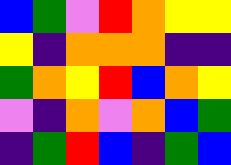[["blue", "green", "violet", "red", "orange", "yellow", "yellow"], ["yellow", "indigo", "orange", "orange", "orange", "indigo", "indigo"], ["green", "orange", "yellow", "red", "blue", "orange", "yellow"], ["violet", "indigo", "orange", "violet", "orange", "blue", "green"], ["indigo", "green", "red", "blue", "indigo", "green", "blue"]]